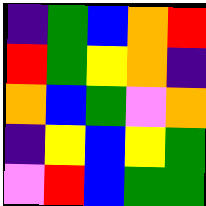[["indigo", "green", "blue", "orange", "red"], ["red", "green", "yellow", "orange", "indigo"], ["orange", "blue", "green", "violet", "orange"], ["indigo", "yellow", "blue", "yellow", "green"], ["violet", "red", "blue", "green", "green"]]